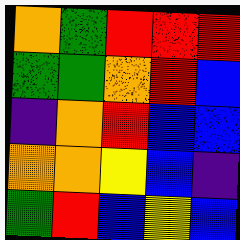[["orange", "green", "red", "red", "red"], ["green", "green", "orange", "red", "blue"], ["indigo", "orange", "red", "blue", "blue"], ["orange", "orange", "yellow", "blue", "indigo"], ["green", "red", "blue", "yellow", "blue"]]